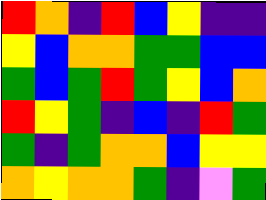[["red", "orange", "indigo", "red", "blue", "yellow", "indigo", "indigo"], ["yellow", "blue", "orange", "orange", "green", "green", "blue", "blue"], ["green", "blue", "green", "red", "green", "yellow", "blue", "orange"], ["red", "yellow", "green", "indigo", "blue", "indigo", "red", "green"], ["green", "indigo", "green", "orange", "orange", "blue", "yellow", "yellow"], ["orange", "yellow", "orange", "orange", "green", "indigo", "violet", "green"]]